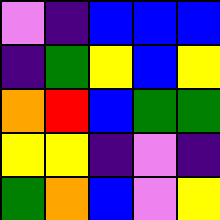[["violet", "indigo", "blue", "blue", "blue"], ["indigo", "green", "yellow", "blue", "yellow"], ["orange", "red", "blue", "green", "green"], ["yellow", "yellow", "indigo", "violet", "indigo"], ["green", "orange", "blue", "violet", "yellow"]]